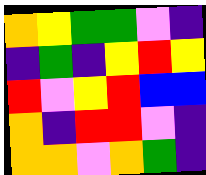[["orange", "yellow", "green", "green", "violet", "indigo"], ["indigo", "green", "indigo", "yellow", "red", "yellow"], ["red", "violet", "yellow", "red", "blue", "blue"], ["orange", "indigo", "red", "red", "violet", "indigo"], ["orange", "orange", "violet", "orange", "green", "indigo"]]